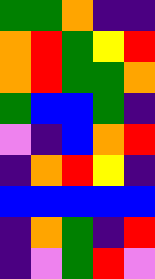[["green", "green", "orange", "indigo", "indigo"], ["orange", "red", "green", "yellow", "red"], ["orange", "red", "green", "green", "orange"], ["green", "blue", "blue", "green", "indigo"], ["violet", "indigo", "blue", "orange", "red"], ["indigo", "orange", "red", "yellow", "indigo"], ["blue", "blue", "blue", "blue", "blue"], ["indigo", "orange", "green", "indigo", "red"], ["indigo", "violet", "green", "red", "violet"]]